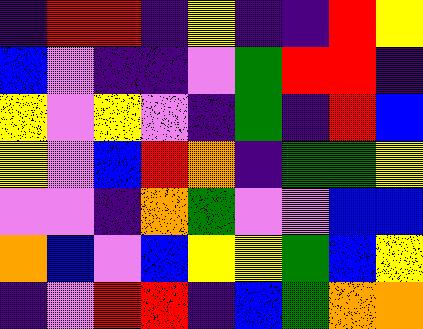[["indigo", "red", "red", "indigo", "yellow", "indigo", "indigo", "red", "yellow"], ["blue", "violet", "indigo", "indigo", "violet", "green", "red", "red", "indigo"], ["yellow", "violet", "yellow", "violet", "indigo", "green", "indigo", "red", "blue"], ["yellow", "violet", "blue", "red", "orange", "indigo", "green", "green", "yellow"], ["violet", "violet", "indigo", "orange", "green", "violet", "violet", "blue", "blue"], ["orange", "blue", "violet", "blue", "yellow", "yellow", "green", "blue", "yellow"], ["indigo", "violet", "red", "red", "indigo", "blue", "green", "orange", "orange"]]